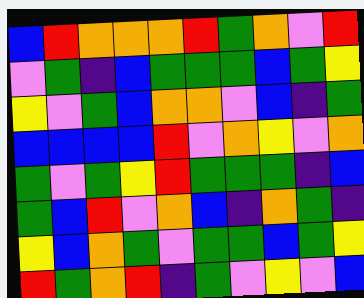[["blue", "red", "orange", "orange", "orange", "red", "green", "orange", "violet", "red"], ["violet", "green", "indigo", "blue", "green", "green", "green", "blue", "green", "yellow"], ["yellow", "violet", "green", "blue", "orange", "orange", "violet", "blue", "indigo", "green"], ["blue", "blue", "blue", "blue", "red", "violet", "orange", "yellow", "violet", "orange"], ["green", "violet", "green", "yellow", "red", "green", "green", "green", "indigo", "blue"], ["green", "blue", "red", "violet", "orange", "blue", "indigo", "orange", "green", "indigo"], ["yellow", "blue", "orange", "green", "violet", "green", "green", "blue", "green", "yellow"], ["red", "green", "orange", "red", "indigo", "green", "violet", "yellow", "violet", "blue"]]